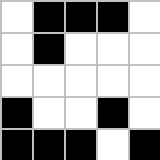[["white", "black", "black", "black", "white"], ["white", "black", "white", "white", "white"], ["white", "white", "white", "white", "white"], ["black", "white", "white", "black", "white"], ["black", "black", "black", "white", "black"]]